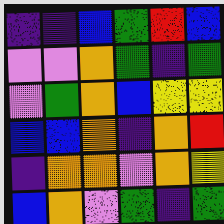[["indigo", "indigo", "blue", "green", "red", "blue"], ["violet", "violet", "orange", "green", "indigo", "green"], ["violet", "green", "orange", "blue", "yellow", "yellow"], ["blue", "blue", "orange", "indigo", "orange", "red"], ["indigo", "orange", "orange", "violet", "orange", "yellow"], ["blue", "orange", "violet", "green", "indigo", "green"]]